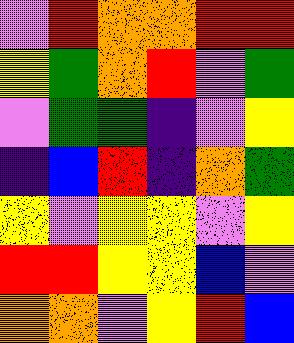[["violet", "red", "orange", "orange", "red", "red"], ["yellow", "green", "orange", "red", "violet", "green"], ["violet", "green", "green", "indigo", "violet", "yellow"], ["indigo", "blue", "red", "indigo", "orange", "green"], ["yellow", "violet", "yellow", "yellow", "violet", "yellow"], ["red", "red", "yellow", "yellow", "blue", "violet"], ["orange", "orange", "violet", "yellow", "red", "blue"]]